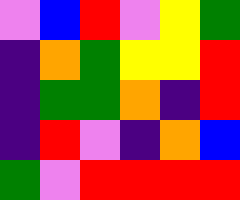[["violet", "blue", "red", "violet", "yellow", "green"], ["indigo", "orange", "green", "yellow", "yellow", "red"], ["indigo", "green", "green", "orange", "indigo", "red"], ["indigo", "red", "violet", "indigo", "orange", "blue"], ["green", "violet", "red", "red", "red", "red"]]